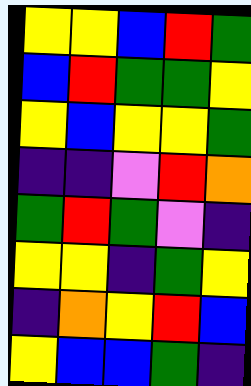[["yellow", "yellow", "blue", "red", "green"], ["blue", "red", "green", "green", "yellow"], ["yellow", "blue", "yellow", "yellow", "green"], ["indigo", "indigo", "violet", "red", "orange"], ["green", "red", "green", "violet", "indigo"], ["yellow", "yellow", "indigo", "green", "yellow"], ["indigo", "orange", "yellow", "red", "blue"], ["yellow", "blue", "blue", "green", "indigo"]]